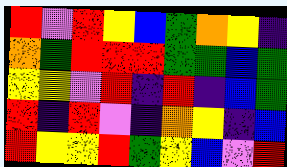[["red", "violet", "red", "yellow", "blue", "green", "orange", "yellow", "indigo"], ["orange", "green", "red", "red", "red", "green", "green", "blue", "green"], ["yellow", "yellow", "violet", "red", "indigo", "red", "indigo", "blue", "green"], ["red", "indigo", "red", "violet", "indigo", "orange", "yellow", "indigo", "blue"], ["red", "yellow", "yellow", "red", "green", "yellow", "blue", "violet", "red"]]